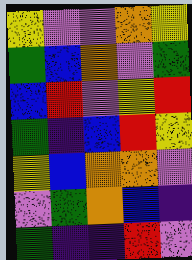[["yellow", "violet", "violet", "orange", "yellow"], ["green", "blue", "orange", "violet", "green"], ["blue", "red", "violet", "yellow", "red"], ["green", "indigo", "blue", "red", "yellow"], ["yellow", "blue", "orange", "orange", "violet"], ["violet", "green", "orange", "blue", "indigo"], ["green", "indigo", "indigo", "red", "violet"]]